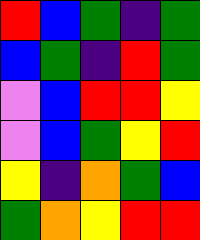[["red", "blue", "green", "indigo", "green"], ["blue", "green", "indigo", "red", "green"], ["violet", "blue", "red", "red", "yellow"], ["violet", "blue", "green", "yellow", "red"], ["yellow", "indigo", "orange", "green", "blue"], ["green", "orange", "yellow", "red", "red"]]